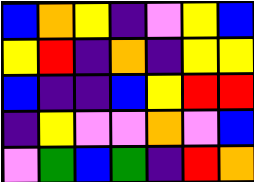[["blue", "orange", "yellow", "indigo", "violet", "yellow", "blue"], ["yellow", "red", "indigo", "orange", "indigo", "yellow", "yellow"], ["blue", "indigo", "indigo", "blue", "yellow", "red", "red"], ["indigo", "yellow", "violet", "violet", "orange", "violet", "blue"], ["violet", "green", "blue", "green", "indigo", "red", "orange"]]